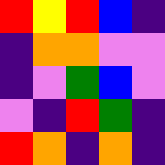[["red", "yellow", "red", "blue", "indigo"], ["indigo", "orange", "orange", "violet", "violet"], ["indigo", "violet", "green", "blue", "violet"], ["violet", "indigo", "red", "green", "indigo"], ["red", "orange", "indigo", "orange", "indigo"]]